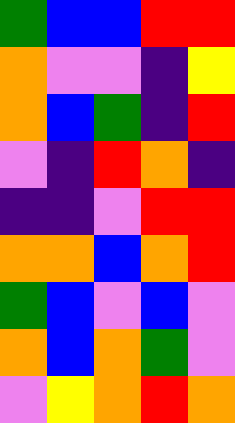[["green", "blue", "blue", "red", "red"], ["orange", "violet", "violet", "indigo", "yellow"], ["orange", "blue", "green", "indigo", "red"], ["violet", "indigo", "red", "orange", "indigo"], ["indigo", "indigo", "violet", "red", "red"], ["orange", "orange", "blue", "orange", "red"], ["green", "blue", "violet", "blue", "violet"], ["orange", "blue", "orange", "green", "violet"], ["violet", "yellow", "orange", "red", "orange"]]